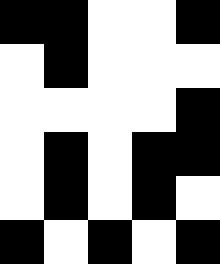[["black", "black", "white", "white", "black"], ["white", "black", "white", "white", "white"], ["white", "white", "white", "white", "black"], ["white", "black", "white", "black", "black"], ["white", "black", "white", "black", "white"], ["black", "white", "black", "white", "black"]]